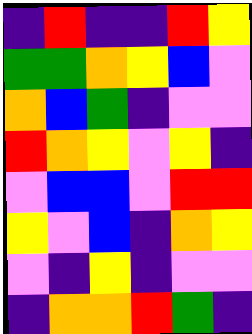[["indigo", "red", "indigo", "indigo", "red", "yellow"], ["green", "green", "orange", "yellow", "blue", "violet"], ["orange", "blue", "green", "indigo", "violet", "violet"], ["red", "orange", "yellow", "violet", "yellow", "indigo"], ["violet", "blue", "blue", "violet", "red", "red"], ["yellow", "violet", "blue", "indigo", "orange", "yellow"], ["violet", "indigo", "yellow", "indigo", "violet", "violet"], ["indigo", "orange", "orange", "red", "green", "indigo"]]